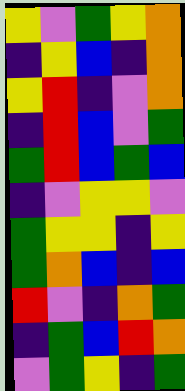[["yellow", "violet", "green", "yellow", "orange"], ["indigo", "yellow", "blue", "indigo", "orange"], ["yellow", "red", "indigo", "violet", "orange"], ["indigo", "red", "blue", "violet", "green"], ["green", "red", "blue", "green", "blue"], ["indigo", "violet", "yellow", "yellow", "violet"], ["green", "yellow", "yellow", "indigo", "yellow"], ["green", "orange", "blue", "indigo", "blue"], ["red", "violet", "indigo", "orange", "green"], ["indigo", "green", "blue", "red", "orange"], ["violet", "green", "yellow", "indigo", "green"]]